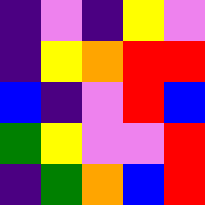[["indigo", "violet", "indigo", "yellow", "violet"], ["indigo", "yellow", "orange", "red", "red"], ["blue", "indigo", "violet", "red", "blue"], ["green", "yellow", "violet", "violet", "red"], ["indigo", "green", "orange", "blue", "red"]]